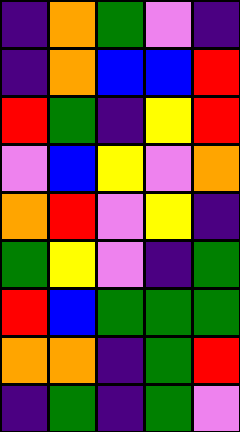[["indigo", "orange", "green", "violet", "indigo"], ["indigo", "orange", "blue", "blue", "red"], ["red", "green", "indigo", "yellow", "red"], ["violet", "blue", "yellow", "violet", "orange"], ["orange", "red", "violet", "yellow", "indigo"], ["green", "yellow", "violet", "indigo", "green"], ["red", "blue", "green", "green", "green"], ["orange", "orange", "indigo", "green", "red"], ["indigo", "green", "indigo", "green", "violet"]]